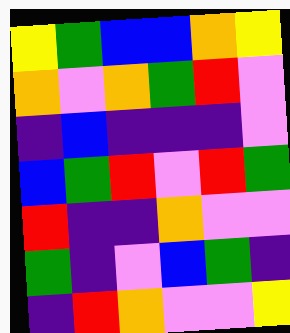[["yellow", "green", "blue", "blue", "orange", "yellow"], ["orange", "violet", "orange", "green", "red", "violet"], ["indigo", "blue", "indigo", "indigo", "indigo", "violet"], ["blue", "green", "red", "violet", "red", "green"], ["red", "indigo", "indigo", "orange", "violet", "violet"], ["green", "indigo", "violet", "blue", "green", "indigo"], ["indigo", "red", "orange", "violet", "violet", "yellow"]]